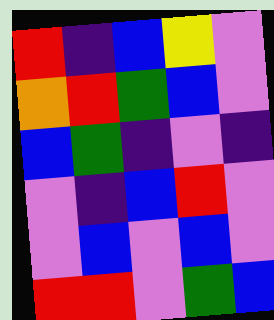[["red", "indigo", "blue", "yellow", "violet"], ["orange", "red", "green", "blue", "violet"], ["blue", "green", "indigo", "violet", "indigo"], ["violet", "indigo", "blue", "red", "violet"], ["violet", "blue", "violet", "blue", "violet"], ["red", "red", "violet", "green", "blue"]]